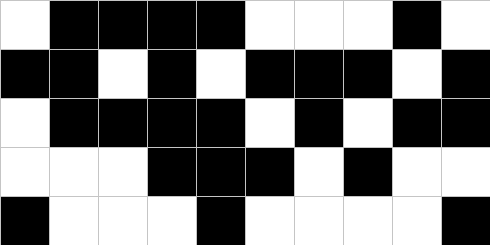[["white", "black", "black", "black", "black", "white", "white", "white", "black", "white"], ["black", "black", "white", "black", "white", "black", "black", "black", "white", "black"], ["white", "black", "black", "black", "black", "white", "black", "white", "black", "black"], ["white", "white", "white", "black", "black", "black", "white", "black", "white", "white"], ["black", "white", "white", "white", "black", "white", "white", "white", "white", "black"]]